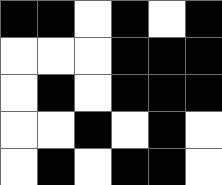[["black", "black", "white", "black", "white", "black"], ["white", "white", "white", "black", "black", "black"], ["white", "black", "white", "black", "black", "black"], ["white", "white", "black", "white", "black", "white"], ["white", "black", "white", "black", "black", "white"]]